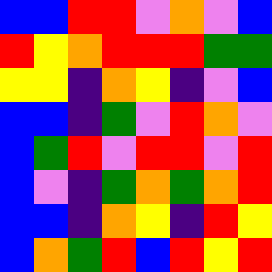[["blue", "blue", "red", "red", "violet", "orange", "violet", "blue"], ["red", "yellow", "orange", "red", "red", "red", "green", "green"], ["yellow", "yellow", "indigo", "orange", "yellow", "indigo", "violet", "blue"], ["blue", "blue", "indigo", "green", "violet", "red", "orange", "violet"], ["blue", "green", "red", "violet", "red", "red", "violet", "red"], ["blue", "violet", "indigo", "green", "orange", "green", "orange", "red"], ["blue", "blue", "indigo", "orange", "yellow", "indigo", "red", "yellow"], ["blue", "orange", "green", "red", "blue", "red", "yellow", "red"]]